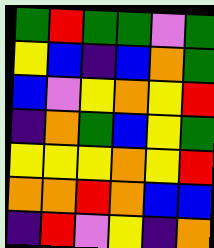[["green", "red", "green", "green", "violet", "green"], ["yellow", "blue", "indigo", "blue", "orange", "green"], ["blue", "violet", "yellow", "orange", "yellow", "red"], ["indigo", "orange", "green", "blue", "yellow", "green"], ["yellow", "yellow", "yellow", "orange", "yellow", "red"], ["orange", "orange", "red", "orange", "blue", "blue"], ["indigo", "red", "violet", "yellow", "indigo", "orange"]]